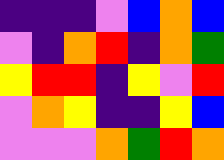[["indigo", "indigo", "indigo", "violet", "blue", "orange", "blue"], ["violet", "indigo", "orange", "red", "indigo", "orange", "green"], ["yellow", "red", "red", "indigo", "yellow", "violet", "red"], ["violet", "orange", "yellow", "indigo", "indigo", "yellow", "blue"], ["violet", "violet", "violet", "orange", "green", "red", "orange"]]